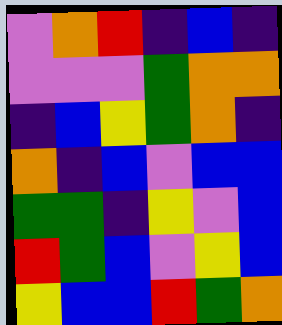[["violet", "orange", "red", "indigo", "blue", "indigo"], ["violet", "violet", "violet", "green", "orange", "orange"], ["indigo", "blue", "yellow", "green", "orange", "indigo"], ["orange", "indigo", "blue", "violet", "blue", "blue"], ["green", "green", "indigo", "yellow", "violet", "blue"], ["red", "green", "blue", "violet", "yellow", "blue"], ["yellow", "blue", "blue", "red", "green", "orange"]]